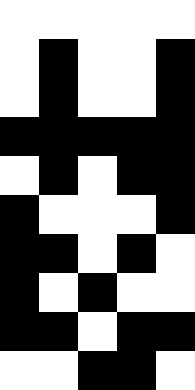[["white", "white", "white", "white", "white"], ["white", "black", "white", "white", "black"], ["white", "black", "white", "white", "black"], ["black", "black", "black", "black", "black"], ["white", "black", "white", "black", "black"], ["black", "white", "white", "white", "black"], ["black", "black", "white", "black", "white"], ["black", "white", "black", "white", "white"], ["black", "black", "white", "black", "black"], ["white", "white", "black", "black", "white"]]